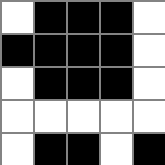[["white", "black", "black", "black", "white"], ["black", "black", "black", "black", "white"], ["white", "black", "black", "black", "white"], ["white", "white", "white", "white", "white"], ["white", "black", "black", "white", "black"]]